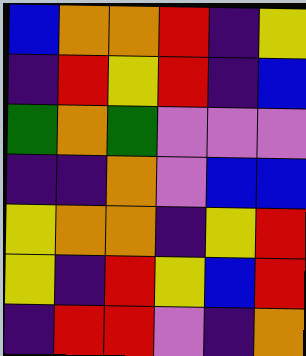[["blue", "orange", "orange", "red", "indigo", "yellow"], ["indigo", "red", "yellow", "red", "indigo", "blue"], ["green", "orange", "green", "violet", "violet", "violet"], ["indigo", "indigo", "orange", "violet", "blue", "blue"], ["yellow", "orange", "orange", "indigo", "yellow", "red"], ["yellow", "indigo", "red", "yellow", "blue", "red"], ["indigo", "red", "red", "violet", "indigo", "orange"]]